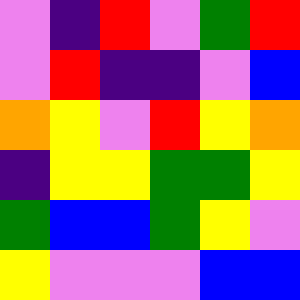[["violet", "indigo", "red", "violet", "green", "red"], ["violet", "red", "indigo", "indigo", "violet", "blue"], ["orange", "yellow", "violet", "red", "yellow", "orange"], ["indigo", "yellow", "yellow", "green", "green", "yellow"], ["green", "blue", "blue", "green", "yellow", "violet"], ["yellow", "violet", "violet", "violet", "blue", "blue"]]